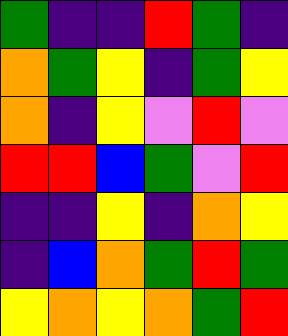[["green", "indigo", "indigo", "red", "green", "indigo"], ["orange", "green", "yellow", "indigo", "green", "yellow"], ["orange", "indigo", "yellow", "violet", "red", "violet"], ["red", "red", "blue", "green", "violet", "red"], ["indigo", "indigo", "yellow", "indigo", "orange", "yellow"], ["indigo", "blue", "orange", "green", "red", "green"], ["yellow", "orange", "yellow", "orange", "green", "red"]]